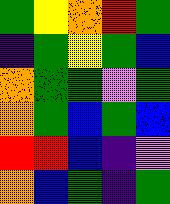[["green", "yellow", "orange", "red", "green"], ["indigo", "green", "yellow", "green", "blue"], ["orange", "green", "green", "violet", "green"], ["orange", "green", "blue", "green", "blue"], ["red", "red", "blue", "indigo", "violet"], ["orange", "blue", "green", "indigo", "green"]]